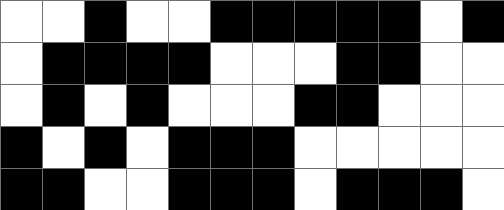[["white", "white", "black", "white", "white", "black", "black", "black", "black", "black", "white", "black"], ["white", "black", "black", "black", "black", "white", "white", "white", "black", "black", "white", "white"], ["white", "black", "white", "black", "white", "white", "white", "black", "black", "white", "white", "white"], ["black", "white", "black", "white", "black", "black", "black", "white", "white", "white", "white", "white"], ["black", "black", "white", "white", "black", "black", "black", "white", "black", "black", "black", "white"]]